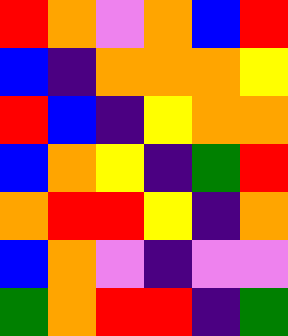[["red", "orange", "violet", "orange", "blue", "red"], ["blue", "indigo", "orange", "orange", "orange", "yellow"], ["red", "blue", "indigo", "yellow", "orange", "orange"], ["blue", "orange", "yellow", "indigo", "green", "red"], ["orange", "red", "red", "yellow", "indigo", "orange"], ["blue", "orange", "violet", "indigo", "violet", "violet"], ["green", "orange", "red", "red", "indigo", "green"]]